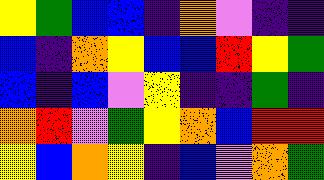[["yellow", "green", "blue", "blue", "indigo", "orange", "violet", "indigo", "indigo"], ["blue", "indigo", "orange", "yellow", "blue", "blue", "red", "yellow", "green"], ["blue", "indigo", "blue", "violet", "yellow", "indigo", "indigo", "green", "indigo"], ["orange", "red", "violet", "green", "yellow", "orange", "blue", "red", "red"], ["yellow", "blue", "orange", "yellow", "indigo", "blue", "violet", "orange", "green"]]